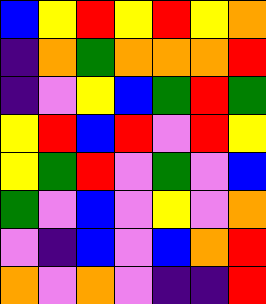[["blue", "yellow", "red", "yellow", "red", "yellow", "orange"], ["indigo", "orange", "green", "orange", "orange", "orange", "red"], ["indigo", "violet", "yellow", "blue", "green", "red", "green"], ["yellow", "red", "blue", "red", "violet", "red", "yellow"], ["yellow", "green", "red", "violet", "green", "violet", "blue"], ["green", "violet", "blue", "violet", "yellow", "violet", "orange"], ["violet", "indigo", "blue", "violet", "blue", "orange", "red"], ["orange", "violet", "orange", "violet", "indigo", "indigo", "red"]]